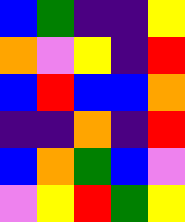[["blue", "green", "indigo", "indigo", "yellow"], ["orange", "violet", "yellow", "indigo", "red"], ["blue", "red", "blue", "blue", "orange"], ["indigo", "indigo", "orange", "indigo", "red"], ["blue", "orange", "green", "blue", "violet"], ["violet", "yellow", "red", "green", "yellow"]]